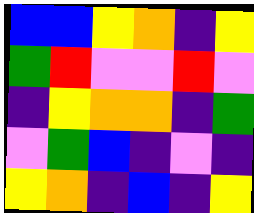[["blue", "blue", "yellow", "orange", "indigo", "yellow"], ["green", "red", "violet", "violet", "red", "violet"], ["indigo", "yellow", "orange", "orange", "indigo", "green"], ["violet", "green", "blue", "indigo", "violet", "indigo"], ["yellow", "orange", "indigo", "blue", "indigo", "yellow"]]